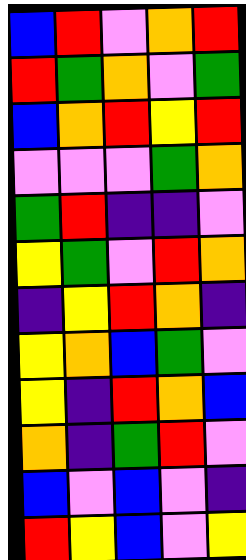[["blue", "red", "violet", "orange", "red"], ["red", "green", "orange", "violet", "green"], ["blue", "orange", "red", "yellow", "red"], ["violet", "violet", "violet", "green", "orange"], ["green", "red", "indigo", "indigo", "violet"], ["yellow", "green", "violet", "red", "orange"], ["indigo", "yellow", "red", "orange", "indigo"], ["yellow", "orange", "blue", "green", "violet"], ["yellow", "indigo", "red", "orange", "blue"], ["orange", "indigo", "green", "red", "violet"], ["blue", "violet", "blue", "violet", "indigo"], ["red", "yellow", "blue", "violet", "yellow"]]